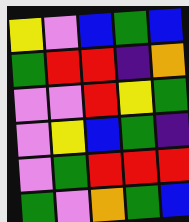[["yellow", "violet", "blue", "green", "blue"], ["green", "red", "red", "indigo", "orange"], ["violet", "violet", "red", "yellow", "green"], ["violet", "yellow", "blue", "green", "indigo"], ["violet", "green", "red", "red", "red"], ["green", "violet", "orange", "green", "blue"]]